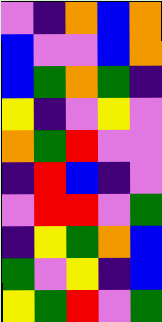[["violet", "indigo", "orange", "blue", "orange"], ["blue", "violet", "violet", "blue", "orange"], ["blue", "green", "orange", "green", "indigo"], ["yellow", "indigo", "violet", "yellow", "violet"], ["orange", "green", "red", "violet", "violet"], ["indigo", "red", "blue", "indigo", "violet"], ["violet", "red", "red", "violet", "green"], ["indigo", "yellow", "green", "orange", "blue"], ["green", "violet", "yellow", "indigo", "blue"], ["yellow", "green", "red", "violet", "green"]]